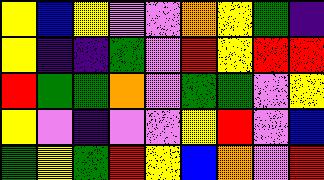[["yellow", "blue", "yellow", "violet", "violet", "orange", "yellow", "green", "indigo"], ["yellow", "indigo", "indigo", "green", "violet", "red", "yellow", "red", "red"], ["red", "green", "green", "orange", "violet", "green", "green", "violet", "yellow"], ["yellow", "violet", "indigo", "violet", "violet", "yellow", "red", "violet", "blue"], ["green", "yellow", "green", "red", "yellow", "blue", "orange", "violet", "red"]]